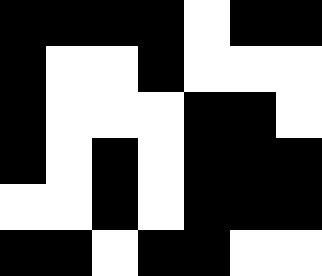[["black", "black", "black", "black", "white", "black", "black"], ["black", "white", "white", "black", "white", "white", "white"], ["black", "white", "white", "white", "black", "black", "white"], ["black", "white", "black", "white", "black", "black", "black"], ["white", "white", "black", "white", "black", "black", "black"], ["black", "black", "white", "black", "black", "white", "white"]]